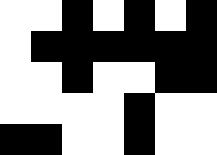[["white", "white", "black", "white", "black", "white", "black"], ["white", "black", "black", "black", "black", "black", "black"], ["white", "white", "black", "white", "white", "black", "black"], ["white", "white", "white", "white", "black", "white", "white"], ["black", "black", "white", "white", "black", "white", "white"]]